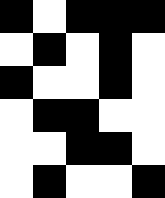[["black", "white", "black", "black", "black"], ["white", "black", "white", "black", "white"], ["black", "white", "white", "black", "white"], ["white", "black", "black", "white", "white"], ["white", "white", "black", "black", "white"], ["white", "black", "white", "white", "black"]]